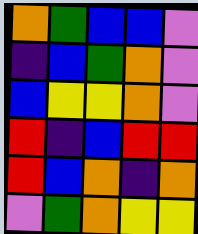[["orange", "green", "blue", "blue", "violet"], ["indigo", "blue", "green", "orange", "violet"], ["blue", "yellow", "yellow", "orange", "violet"], ["red", "indigo", "blue", "red", "red"], ["red", "blue", "orange", "indigo", "orange"], ["violet", "green", "orange", "yellow", "yellow"]]